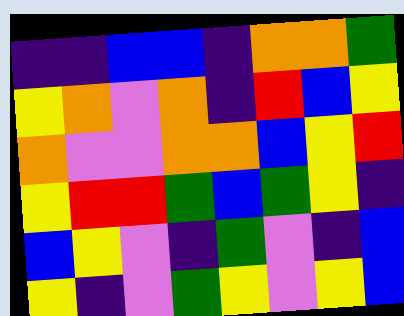[["indigo", "indigo", "blue", "blue", "indigo", "orange", "orange", "green"], ["yellow", "orange", "violet", "orange", "indigo", "red", "blue", "yellow"], ["orange", "violet", "violet", "orange", "orange", "blue", "yellow", "red"], ["yellow", "red", "red", "green", "blue", "green", "yellow", "indigo"], ["blue", "yellow", "violet", "indigo", "green", "violet", "indigo", "blue"], ["yellow", "indigo", "violet", "green", "yellow", "violet", "yellow", "blue"]]